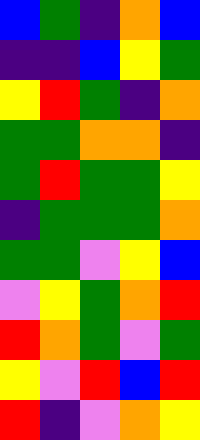[["blue", "green", "indigo", "orange", "blue"], ["indigo", "indigo", "blue", "yellow", "green"], ["yellow", "red", "green", "indigo", "orange"], ["green", "green", "orange", "orange", "indigo"], ["green", "red", "green", "green", "yellow"], ["indigo", "green", "green", "green", "orange"], ["green", "green", "violet", "yellow", "blue"], ["violet", "yellow", "green", "orange", "red"], ["red", "orange", "green", "violet", "green"], ["yellow", "violet", "red", "blue", "red"], ["red", "indigo", "violet", "orange", "yellow"]]